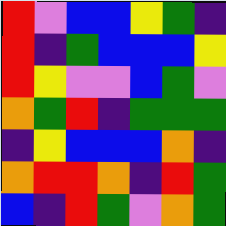[["red", "violet", "blue", "blue", "yellow", "green", "indigo"], ["red", "indigo", "green", "blue", "blue", "blue", "yellow"], ["red", "yellow", "violet", "violet", "blue", "green", "violet"], ["orange", "green", "red", "indigo", "green", "green", "green"], ["indigo", "yellow", "blue", "blue", "blue", "orange", "indigo"], ["orange", "red", "red", "orange", "indigo", "red", "green"], ["blue", "indigo", "red", "green", "violet", "orange", "green"]]